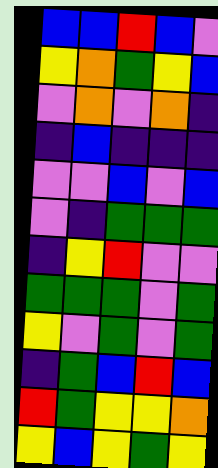[["blue", "blue", "red", "blue", "violet"], ["yellow", "orange", "green", "yellow", "blue"], ["violet", "orange", "violet", "orange", "indigo"], ["indigo", "blue", "indigo", "indigo", "indigo"], ["violet", "violet", "blue", "violet", "blue"], ["violet", "indigo", "green", "green", "green"], ["indigo", "yellow", "red", "violet", "violet"], ["green", "green", "green", "violet", "green"], ["yellow", "violet", "green", "violet", "green"], ["indigo", "green", "blue", "red", "blue"], ["red", "green", "yellow", "yellow", "orange"], ["yellow", "blue", "yellow", "green", "yellow"]]